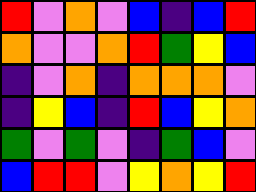[["red", "violet", "orange", "violet", "blue", "indigo", "blue", "red"], ["orange", "violet", "violet", "orange", "red", "green", "yellow", "blue"], ["indigo", "violet", "orange", "indigo", "orange", "orange", "orange", "violet"], ["indigo", "yellow", "blue", "indigo", "red", "blue", "yellow", "orange"], ["green", "violet", "green", "violet", "indigo", "green", "blue", "violet"], ["blue", "red", "red", "violet", "yellow", "orange", "yellow", "red"]]